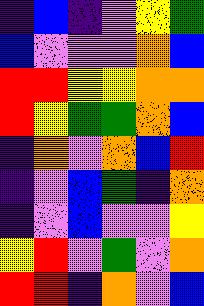[["indigo", "blue", "indigo", "violet", "yellow", "green"], ["blue", "violet", "violet", "violet", "orange", "blue"], ["red", "red", "yellow", "yellow", "orange", "orange"], ["red", "yellow", "green", "green", "orange", "blue"], ["indigo", "orange", "violet", "orange", "blue", "red"], ["indigo", "violet", "blue", "green", "indigo", "orange"], ["indigo", "violet", "blue", "violet", "violet", "yellow"], ["yellow", "red", "violet", "green", "violet", "orange"], ["red", "red", "indigo", "orange", "violet", "blue"]]